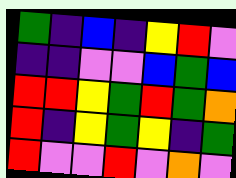[["green", "indigo", "blue", "indigo", "yellow", "red", "violet"], ["indigo", "indigo", "violet", "violet", "blue", "green", "blue"], ["red", "red", "yellow", "green", "red", "green", "orange"], ["red", "indigo", "yellow", "green", "yellow", "indigo", "green"], ["red", "violet", "violet", "red", "violet", "orange", "violet"]]